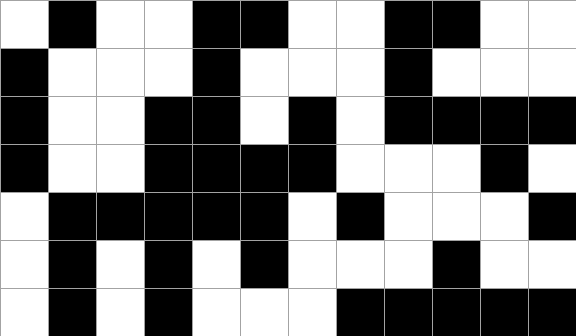[["white", "black", "white", "white", "black", "black", "white", "white", "black", "black", "white", "white"], ["black", "white", "white", "white", "black", "white", "white", "white", "black", "white", "white", "white"], ["black", "white", "white", "black", "black", "white", "black", "white", "black", "black", "black", "black"], ["black", "white", "white", "black", "black", "black", "black", "white", "white", "white", "black", "white"], ["white", "black", "black", "black", "black", "black", "white", "black", "white", "white", "white", "black"], ["white", "black", "white", "black", "white", "black", "white", "white", "white", "black", "white", "white"], ["white", "black", "white", "black", "white", "white", "white", "black", "black", "black", "black", "black"]]